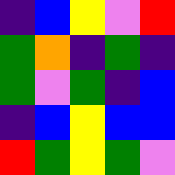[["indigo", "blue", "yellow", "violet", "red"], ["green", "orange", "indigo", "green", "indigo"], ["green", "violet", "green", "indigo", "blue"], ["indigo", "blue", "yellow", "blue", "blue"], ["red", "green", "yellow", "green", "violet"]]